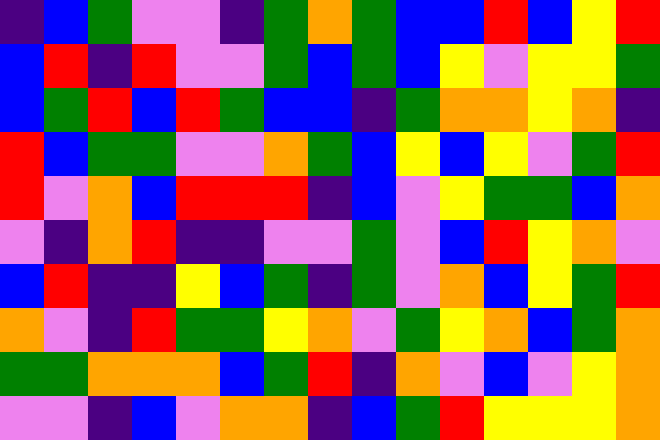[["indigo", "blue", "green", "violet", "violet", "indigo", "green", "orange", "green", "blue", "blue", "red", "blue", "yellow", "red"], ["blue", "red", "indigo", "red", "violet", "violet", "green", "blue", "green", "blue", "yellow", "violet", "yellow", "yellow", "green"], ["blue", "green", "red", "blue", "red", "green", "blue", "blue", "indigo", "green", "orange", "orange", "yellow", "orange", "indigo"], ["red", "blue", "green", "green", "violet", "violet", "orange", "green", "blue", "yellow", "blue", "yellow", "violet", "green", "red"], ["red", "violet", "orange", "blue", "red", "red", "red", "indigo", "blue", "violet", "yellow", "green", "green", "blue", "orange"], ["violet", "indigo", "orange", "red", "indigo", "indigo", "violet", "violet", "green", "violet", "blue", "red", "yellow", "orange", "violet"], ["blue", "red", "indigo", "indigo", "yellow", "blue", "green", "indigo", "green", "violet", "orange", "blue", "yellow", "green", "red"], ["orange", "violet", "indigo", "red", "green", "green", "yellow", "orange", "violet", "green", "yellow", "orange", "blue", "green", "orange"], ["green", "green", "orange", "orange", "orange", "blue", "green", "red", "indigo", "orange", "violet", "blue", "violet", "yellow", "orange"], ["violet", "violet", "indigo", "blue", "violet", "orange", "orange", "indigo", "blue", "green", "red", "yellow", "yellow", "yellow", "orange"]]